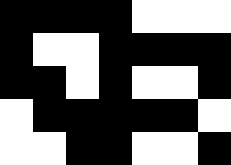[["black", "black", "black", "black", "white", "white", "white"], ["black", "white", "white", "black", "black", "black", "black"], ["black", "black", "white", "black", "white", "white", "black"], ["white", "black", "black", "black", "black", "black", "white"], ["white", "white", "black", "black", "white", "white", "black"]]